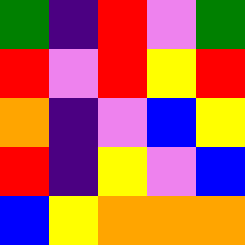[["green", "indigo", "red", "violet", "green"], ["red", "violet", "red", "yellow", "red"], ["orange", "indigo", "violet", "blue", "yellow"], ["red", "indigo", "yellow", "violet", "blue"], ["blue", "yellow", "orange", "orange", "orange"]]